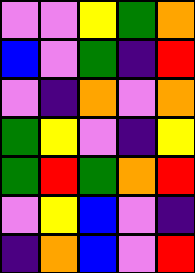[["violet", "violet", "yellow", "green", "orange"], ["blue", "violet", "green", "indigo", "red"], ["violet", "indigo", "orange", "violet", "orange"], ["green", "yellow", "violet", "indigo", "yellow"], ["green", "red", "green", "orange", "red"], ["violet", "yellow", "blue", "violet", "indigo"], ["indigo", "orange", "blue", "violet", "red"]]